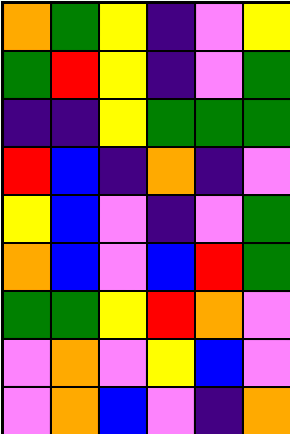[["orange", "green", "yellow", "indigo", "violet", "yellow"], ["green", "red", "yellow", "indigo", "violet", "green"], ["indigo", "indigo", "yellow", "green", "green", "green"], ["red", "blue", "indigo", "orange", "indigo", "violet"], ["yellow", "blue", "violet", "indigo", "violet", "green"], ["orange", "blue", "violet", "blue", "red", "green"], ["green", "green", "yellow", "red", "orange", "violet"], ["violet", "orange", "violet", "yellow", "blue", "violet"], ["violet", "orange", "blue", "violet", "indigo", "orange"]]